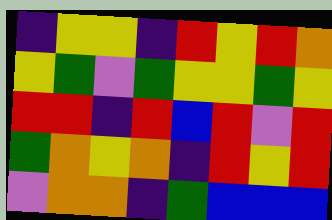[["indigo", "yellow", "yellow", "indigo", "red", "yellow", "red", "orange"], ["yellow", "green", "violet", "green", "yellow", "yellow", "green", "yellow"], ["red", "red", "indigo", "red", "blue", "red", "violet", "red"], ["green", "orange", "yellow", "orange", "indigo", "red", "yellow", "red"], ["violet", "orange", "orange", "indigo", "green", "blue", "blue", "blue"]]